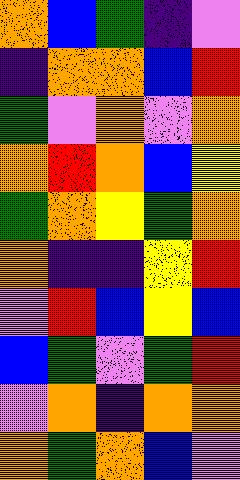[["orange", "blue", "green", "indigo", "violet"], ["indigo", "orange", "orange", "blue", "red"], ["green", "violet", "orange", "violet", "orange"], ["orange", "red", "orange", "blue", "yellow"], ["green", "orange", "yellow", "green", "orange"], ["orange", "indigo", "indigo", "yellow", "red"], ["violet", "red", "blue", "yellow", "blue"], ["blue", "green", "violet", "green", "red"], ["violet", "orange", "indigo", "orange", "orange"], ["orange", "green", "orange", "blue", "violet"]]